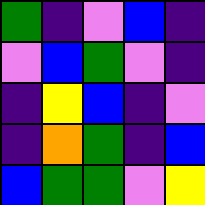[["green", "indigo", "violet", "blue", "indigo"], ["violet", "blue", "green", "violet", "indigo"], ["indigo", "yellow", "blue", "indigo", "violet"], ["indigo", "orange", "green", "indigo", "blue"], ["blue", "green", "green", "violet", "yellow"]]